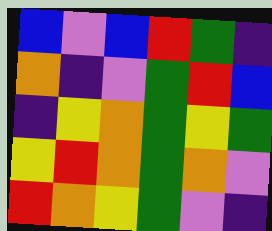[["blue", "violet", "blue", "red", "green", "indigo"], ["orange", "indigo", "violet", "green", "red", "blue"], ["indigo", "yellow", "orange", "green", "yellow", "green"], ["yellow", "red", "orange", "green", "orange", "violet"], ["red", "orange", "yellow", "green", "violet", "indigo"]]